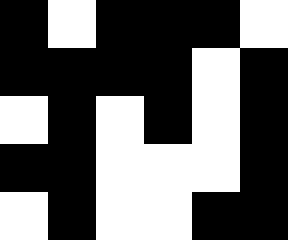[["black", "white", "black", "black", "black", "white"], ["black", "black", "black", "black", "white", "black"], ["white", "black", "white", "black", "white", "black"], ["black", "black", "white", "white", "white", "black"], ["white", "black", "white", "white", "black", "black"]]